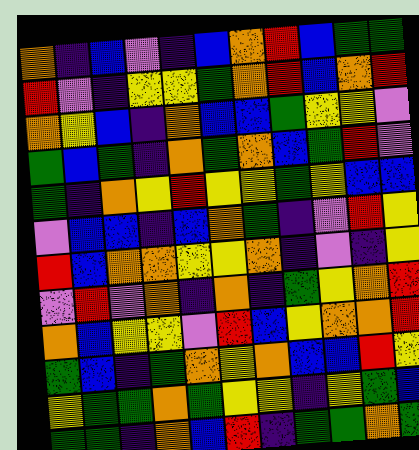[["orange", "indigo", "blue", "violet", "indigo", "blue", "orange", "red", "blue", "green", "green"], ["red", "violet", "indigo", "yellow", "yellow", "green", "orange", "red", "blue", "orange", "red"], ["orange", "yellow", "blue", "indigo", "orange", "blue", "blue", "green", "yellow", "yellow", "violet"], ["green", "blue", "green", "indigo", "orange", "green", "orange", "blue", "green", "red", "violet"], ["green", "indigo", "orange", "yellow", "red", "yellow", "yellow", "green", "yellow", "blue", "blue"], ["violet", "blue", "blue", "indigo", "blue", "orange", "green", "indigo", "violet", "red", "yellow"], ["red", "blue", "orange", "orange", "yellow", "yellow", "orange", "indigo", "violet", "indigo", "yellow"], ["violet", "red", "violet", "orange", "indigo", "orange", "indigo", "green", "yellow", "orange", "red"], ["orange", "blue", "yellow", "yellow", "violet", "red", "blue", "yellow", "orange", "orange", "red"], ["green", "blue", "indigo", "green", "orange", "yellow", "orange", "blue", "blue", "red", "yellow"], ["yellow", "green", "green", "orange", "green", "yellow", "yellow", "indigo", "yellow", "green", "blue"], ["green", "green", "indigo", "orange", "blue", "red", "indigo", "green", "green", "orange", "green"]]